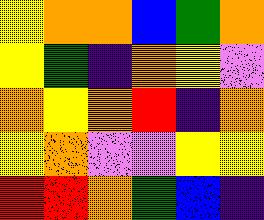[["yellow", "orange", "orange", "blue", "green", "orange"], ["yellow", "green", "indigo", "orange", "yellow", "violet"], ["orange", "yellow", "orange", "red", "indigo", "orange"], ["yellow", "orange", "violet", "violet", "yellow", "yellow"], ["red", "red", "orange", "green", "blue", "indigo"]]